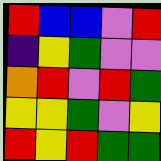[["red", "blue", "blue", "violet", "red"], ["indigo", "yellow", "green", "violet", "violet"], ["orange", "red", "violet", "red", "green"], ["yellow", "yellow", "green", "violet", "yellow"], ["red", "yellow", "red", "green", "green"]]